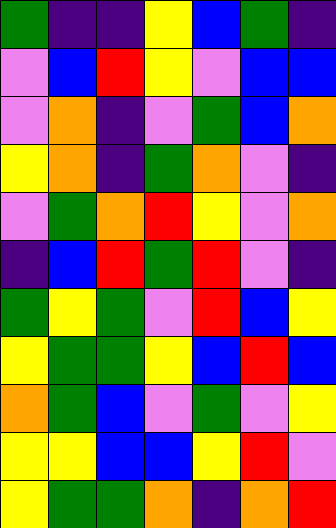[["green", "indigo", "indigo", "yellow", "blue", "green", "indigo"], ["violet", "blue", "red", "yellow", "violet", "blue", "blue"], ["violet", "orange", "indigo", "violet", "green", "blue", "orange"], ["yellow", "orange", "indigo", "green", "orange", "violet", "indigo"], ["violet", "green", "orange", "red", "yellow", "violet", "orange"], ["indigo", "blue", "red", "green", "red", "violet", "indigo"], ["green", "yellow", "green", "violet", "red", "blue", "yellow"], ["yellow", "green", "green", "yellow", "blue", "red", "blue"], ["orange", "green", "blue", "violet", "green", "violet", "yellow"], ["yellow", "yellow", "blue", "blue", "yellow", "red", "violet"], ["yellow", "green", "green", "orange", "indigo", "orange", "red"]]